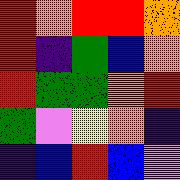[["red", "orange", "red", "red", "orange"], ["red", "indigo", "green", "blue", "orange"], ["red", "green", "green", "orange", "red"], ["green", "violet", "yellow", "orange", "indigo"], ["indigo", "blue", "red", "blue", "violet"]]